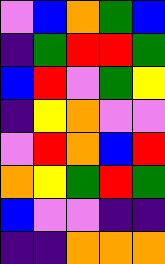[["violet", "blue", "orange", "green", "blue"], ["indigo", "green", "red", "red", "green"], ["blue", "red", "violet", "green", "yellow"], ["indigo", "yellow", "orange", "violet", "violet"], ["violet", "red", "orange", "blue", "red"], ["orange", "yellow", "green", "red", "green"], ["blue", "violet", "violet", "indigo", "indigo"], ["indigo", "indigo", "orange", "orange", "orange"]]